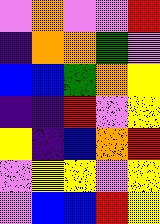[["violet", "orange", "violet", "violet", "red"], ["indigo", "orange", "orange", "green", "violet"], ["blue", "blue", "green", "orange", "yellow"], ["indigo", "indigo", "red", "violet", "yellow"], ["yellow", "indigo", "blue", "orange", "red"], ["violet", "yellow", "yellow", "violet", "yellow"], ["violet", "blue", "blue", "red", "yellow"]]